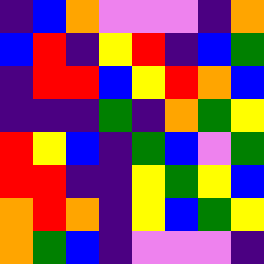[["indigo", "blue", "orange", "violet", "violet", "violet", "indigo", "orange"], ["blue", "red", "indigo", "yellow", "red", "indigo", "blue", "green"], ["indigo", "red", "red", "blue", "yellow", "red", "orange", "blue"], ["indigo", "indigo", "indigo", "green", "indigo", "orange", "green", "yellow"], ["red", "yellow", "blue", "indigo", "green", "blue", "violet", "green"], ["red", "red", "indigo", "indigo", "yellow", "green", "yellow", "blue"], ["orange", "red", "orange", "indigo", "yellow", "blue", "green", "yellow"], ["orange", "green", "blue", "indigo", "violet", "violet", "violet", "indigo"]]